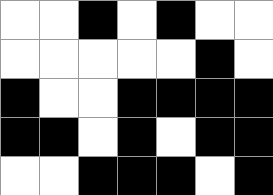[["white", "white", "black", "white", "black", "white", "white"], ["white", "white", "white", "white", "white", "black", "white"], ["black", "white", "white", "black", "black", "black", "black"], ["black", "black", "white", "black", "white", "black", "black"], ["white", "white", "black", "black", "black", "white", "black"]]